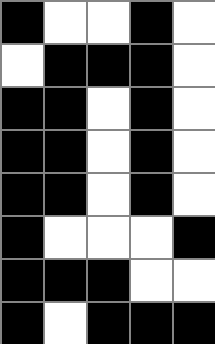[["black", "white", "white", "black", "white"], ["white", "black", "black", "black", "white"], ["black", "black", "white", "black", "white"], ["black", "black", "white", "black", "white"], ["black", "black", "white", "black", "white"], ["black", "white", "white", "white", "black"], ["black", "black", "black", "white", "white"], ["black", "white", "black", "black", "black"]]